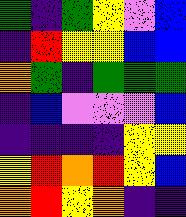[["green", "indigo", "green", "yellow", "violet", "blue"], ["indigo", "red", "yellow", "yellow", "blue", "blue"], ["orange", "green", "indigo", "green", "green", "green"], ["indigo", "blue", "violet", "violet", "violet", "blue"], ["indigo", "indigo", "indigo", "indigo", "yellow", "yellow"], ["yellow", "red", "orange", "red", "yellow", "blue"], ["orange", "red", "yellow", "orange", "indigo", "indigo"]]